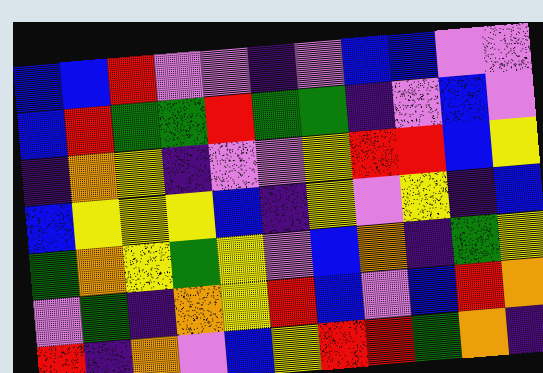[["blue", "blue", "red", "violet", "violet", "indigo", "violet", "blue", "blue", "violet", "violet"], ["blue", "red", "green", "green", "red", "green", "green", "indigo", "violet", "blue", "violet"], ["indigo", "orange", "yellow", "indigo", "violet", "violet", "yellow", "red", "red", "blue", "yellow"], ["blue", "yellow", "yellow", "yellow", "blue", "indigo", "yellow", "violet", "yellow", "indigo", "blue"], ["green", "orange", "yellow", "green", "yellow", "violet", "blue", "orange", "indigo", "green", "yellow"], ["violet", "green", "indigo", "orange", "yellow", "red", "blue", "violet", "blue", "red", "orange"], ["red", "indigo", "orange", "violet", "blue", "yellow", "red", "red", "green", "orange", "indigo"]]